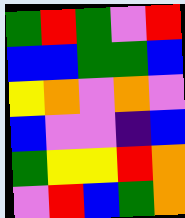[["green", "red", "green", "violet", "red"], ["blue", "blue", "green", "green", "blue"], ["yellow", "orange", "violet", "orange", "violet"], ["blue", "violet", "violet", "indigo", "blue"], ["green", "yellow", "yellow", "red", "orange"], ["violet", "red", "blue", "green", "orange"]]